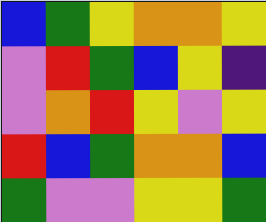[["blue", "green", "yellow", "orange", "orange", "yellow"], ["violet", "red", "green", "blue", "yellow", "indigo"], ["violet", "orange", "red", "yellow", "violet", "yellow"], ["red", "blue", "green", "orange", "orange", "blue"], ["green", "violet", "violet", "yellow", "yellow", "green"]]